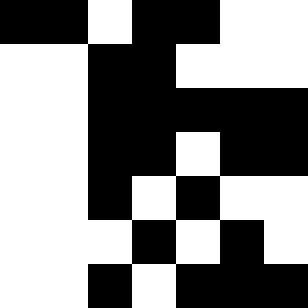[["black", "black", "white", "black", "black", "white", "white"], ["white", "white", "black", "black", "white", "white", "white"], ["white", "white", "black", "black", "black", "black", "black"], ["white", "white", "black", "black", "white", "black", "black"], ["white", "white", "black", "white", "black", "white", "white"], ["white", "white", "white", "black", "white", "black", "white"], ["white", "white", "black", "white", "black", "black", "black"]]